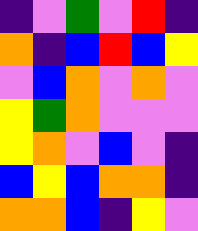[["indigo", "violet", "green", "violet", "red", "indigo"], ["orange", "indigo", "blue", "red", "blue", "yellow"], ["violet", "blue", "orange", "violet", "orange", "violet"], ["yellow", "green", "orange", "violet", "violet", "violet"], ["yellow", "orange", "violet", "blue", "violet", "indigo"], ["blue", "yellow", "blue", "orange", "orange", "indigo"], ["orange", "orange", "blue", "indigo", "yellow", "violet"]]